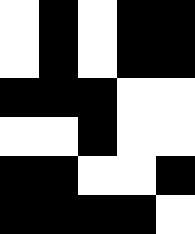[["white", "black", "white", "black", "black"], ["white", "black", "white", "black", "black"], ["black", "black", "black", "white", "white"], ["white", "white", "black", "white", "white"], ["black", "black", "white", "white", "black"], ["black", "black", "black", "black", "white"]]